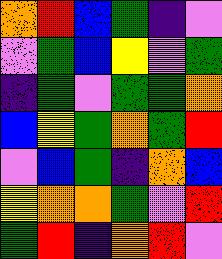[["orange", "red", "blue", "green", "indigo", "violet"], ["violet", "green", "blue", "yellow", "violet", "green"], ["indigo", "green", "violet", "green", "green", "orange"], ["blue", "yellow", "green", "orange", "green", "red"], ["violet", "blue", "green", "indigo", "orange", "blue"], ["yellow", "orange", "orange", "green", "violet", "red"], ["green", "red", "indigo", "orange", "red", "violet"]]